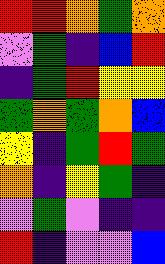[["red", "red", "orange", "green", "orange"], ["violet", "green", "indigo", "blue", "red"], ["indigo", "green", "red", "yellow", "yellow"], ["green", "orange", "green", "orange", "blue"], ["yellow", "indigo", "green", "red", "green"], ["orange", "indigo", "yellow", "green", "indigo"], ["violet", "green", "violet", "indigo", "indigo"], ["red", "indigo", "violet", "violet", "blue"]]